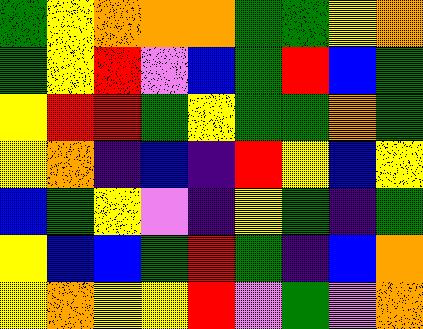[["green", "yellow", "orange", "orange", "orange", "green", "green", "yellow", "orange"], ["green", "yellow", "red", "violet", "blue", "green", "red", "blue", "green"], ["yellow", "red", "red", "green", "yellow", "green", "green", "orange", "green"], ["yellow", "orange", "indigo", "blue", "indigo", "red", "yellow", "blue", "yellow"], ["blue", "green", "yellow", "violet", "indigo", "yellow", "green", "indigo", "green"], ["yellow", "blue", "blue", "green", "red", "green", "indigo", "blue", "orange"], ["yellow", "orange", "yellow", "yellow", "red", "violet", "green", "violet", "orange"]]